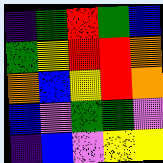[["indigo", "green", "red", "green", "blue"], ["green", "yellow", "red", "red", "orange"], ["orange", "blue", "yellow", "red", "orange"], ["blue", "violet", "green", "green", "violet"], ["indigo", "blue", "violet", "yellow", "yellow"]]